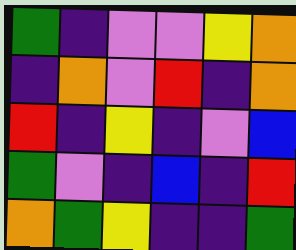[["green", "indigo", "violet", "violet", "yellow", "orange"], ["indigo", "orange", "violet", "red", "indigo", "orange"], ["red", "indigo", "yellow", "indigo", "violet", "blue"], ["green", "violet", "indigo", "blue", "indigo", "red"], ["orange", "green", "yellow", "indigo", "indigo", "green"]]